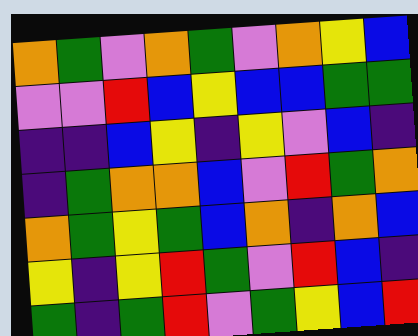[["orange", "green", "violet", "orange", "green", "violet", "orange", "yellow", "blue"], ["violet", "violet", "red", "blue", "yellow", "blue", "blue", "green", "green"], ["indigo", "indigo", "blue", "yellow", "indigo", "yellow", "violet", "blue", "indigo"], ["indigo", "green", "orange", "orange", "blue", "violet", "red", "green", "orange"], ["orange", "green", "yellow", "green", "blue", "orange", "indigo", "orange", "blue"], ["yellow", "indigo", "yellow", "red", "green", "violet", "red", "blue", "indigo"], ["green", "indigo", "green", "red", "violet", "green", "yellow", "blue", "red"]]